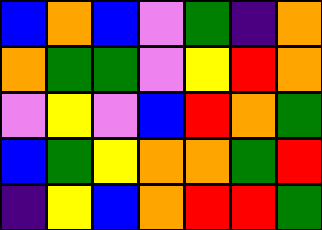[["blue", "orange", "blue", "violet", "green", "indigo", "orange"], ["orange", "green", "green", "violet", "yellow", "red", "orange"], ["violet", "yellow", "violet", "blue", "red", "orange", "green"], ["blue", "green", "yellow", "orange", "orange", "green", "red"], ["indigo", "yellow", "blue", "orange", "red", "red", "green"]]